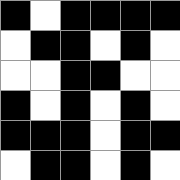[["black", "white", "black", "black", "black", "black"], ["white", "black", "black", "white", "black", "white"], ["white", "white", "black", "black", "white", "white"], ["black", "white", "black", "white", "black", "white"], ["black", "black", "black", "white", "black", "black"], ["white", "black", "black", "white", "black", "white"]]